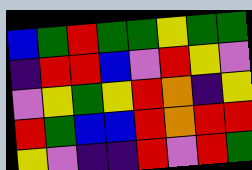[["blue", "green", "red", "green", "green", "yellow", "green", "green"], ["indigo", "red", "red", "blue", "violet", "red", "yellow", "violet"], ["violet", "yellow", "green", "yellow", "red", "orange", "indigo", "yellow"], ["red", "green", "blue", "blue", "red", "orange", "red", "red"], ["yellow", "violet", "indigo", "indigo", "red", "violet", "red", "green"]]